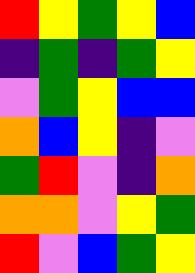[["red", "yellow", "green", "yellow", "blue"], ["indigo", "green", "indigo", "green", "yellow"], ["violet", "green", "yellow", "blue", "blue"], ["orange", "blue", "yellow", "indigo", "violet"], ["green", "red", "violet", "indigo", "orange"], ["orange", "orange", "violet", "yellow", "green"], ["red", "violet", "blue", "green", "yellow"]]